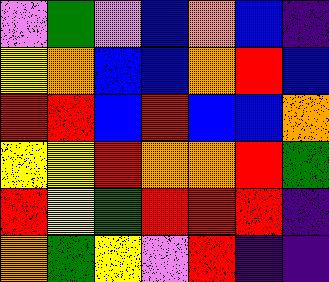[["violet", "green", "violet", "blue", "orange", "blue", "indigo"], ["yellow", "orange", "blue", "blue", "orange", "red", "blue"], ["red", "red", "blue", "red", "blue", "blue", "orange"], ["yellow", "yellow", "red", "orange", "orange", "red", "green"], ["red", "yellow", "green", "red", "red", "red", "indigo"], ["orange", "green", "yellow", "violet", "red", "indigo", "indigo"]]